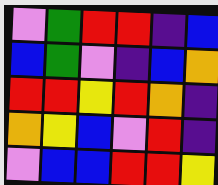[["violet", "green", "red", "red", "indigo", "blue"], ["blue", "green", "violet", "indigo", "blue", "orange"], ["red", "red", "yellow", "red", "orange", "indigo"], ["orange", "yellow", "blue", "violet", "red", "indigo"], ["violet", "blue", "blue", "red", "red", "yellow"]]